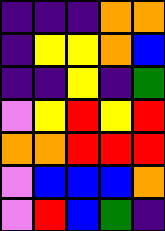[["indigo", "indigo", "indigo", "orange", "orange"], ["indigo", "yellow", "yellow", "orange", "blue"], ["indigo", "indigo", "yellow", "indigo", "green"], ["violet", "yellow", "red", "yellow", "red"], ["orange", "orange", "red", "red", "red"], ["violet", "blue", "blue", "blue", "orange"], ["violet", "red", "blue", "green", "indigo"]]